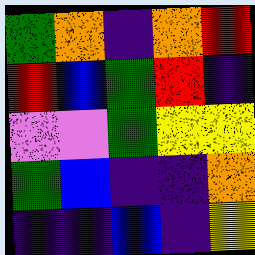[["green", "orange", "indigo", "orange", "red"], ["red", "blue", "green", "red", "indigo"], ["violet", "violet", "green", "yellow", "yellow"], ["green", "blue", "indigo", "indigo", "orange"], ["indigo", "indigo", "blue", "indigo", "yellow"]]